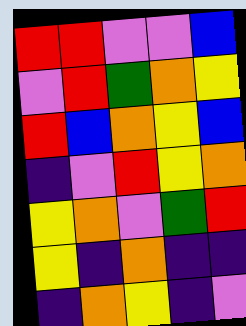[["red", "red", "violet", "violet", "blue"], ["violet", "red", "green", "orange", "yellow"], ["red", "blue", "orange", "yellow", "blue"], ["indigo", "violet", "red", "yellow", "orange"], ["yellow", "orange", "violet", "green", "red"], ["yellow", "indigo", "orange", "indigo", "indigo"], ["indigo", "orange", "yellow", "indigo", "violet"]]